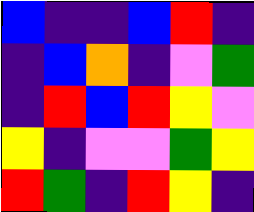[["blue", "indigo", "indigo", "blue", "red", "indigo"], ["indigo", "blue", "orange", "indigo", "violet", "green"], ["indigo", "red", "blue", "red", "yellow", "violet"], ["yellow", "indigo", "violet", "violet", "green", "yellow"], ["red", "green", "indigo", "red", "yellow", "indigo"]]